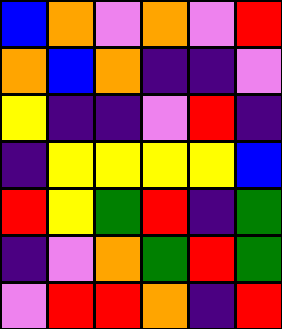[["blue", "orange", "violet", "orange", "violet", "red"], ["orange", "blue", "orange", "indigo", "indigo", "violet"], ["yellow", "indigo", "indigo", "violet", "red", "indigo"], ["indigo", "yellow", "yellow", "yellow", "yellow", "blue"], ["red", "yellow", "green", "red", "indigo", "green"], ["indigo", "violet", "orange", "green", "red", "green"], ["violet", "red", "red", "orange", "indigo", "red"]]